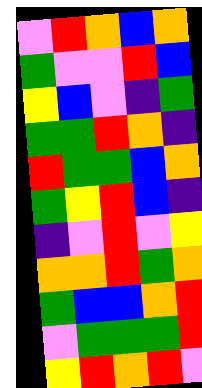[["violet", "red", "orange", "blue", "orange"], ["green", "violet", "violet", "red", "blue"], ["yellow", "blue", "violet", "indigo", "green"], ["green", "green", "red", "orange", "indigo"], ["red", "green", "green", "blue", "orange"], ["green", "yellow", "red", "blue", "indigo"], ["indigo", "violet", "red", "violet", "yellow"], ["orange", "orange", "red", "green", "orange"], ["green", "blue", "blue", "orange", "red"], ["violet", "green", "green", "green", "red"], ["yellow", "red", "orange", "red", "violet"]]